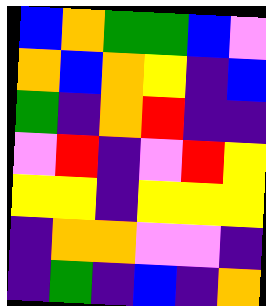[["blue", "orange", "green", "green", "blue", "violet"], ["orange", "blue", "orange", "yellow", "indigo", "blue"], ["green", "indigo", "orange", "red", "indigo", "indigo"], ["violet", "red", "indigo", "violet", "red", "yellow"], ["yellow", "yellow", "indigo", "yellow", "yellow", "yellow"], ["indigo", "orange", "orange", "violet", "violet", "indigo"], ["indigo", "green", "indigo", "blue", "indigo", "orange"]]